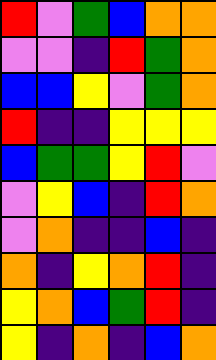[["red", "violet", "green", "blue", "orange", "orange"], ["violet", "violet", "indigo", "red", "green", "orange"], ["blue", "blue", "yellow", "violet", "green", "orange"], ["red", "indigo", "indigo", "yellow", "yellow", "yellow"], ["blue", "green", "green", "yellow", "red", "violet"], ["violet", "yellow", "blue", "indigo", "red", "orange"], ["violet", "orange", "indigo", "indigo", "blue", "indigo"], ["orange", "indigo", "yellow", "orange", "red", "indigo"], ["yellow", "orange", "blue", "green", "red", "indigo"], ["yellow", "indigo", "orange", "indigo", "blue", "orange"]]